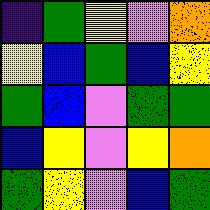[["indigo", "green", "yellow", "violet", "orange"], ["yellow", "blue", "green", "blue", "yellow"], ["green", "blue", "violet", "green", "green"], ["blue", "yellow", "violet", "yellow", "orange"], ["green", "yellow", "violet", "blue", "green"]]